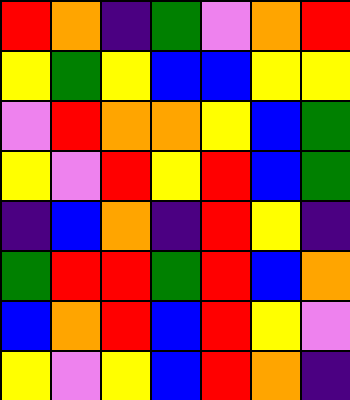[["red", "orange", "indigo", "green", "violet", "orange", "red"], ["yellow", "green", "yellow", "blue", "blue", "yellow", "yellow"], ["violet", "red", "orange", "orange", "yellow", "blue", "green"], ["yellow", "violet", "red", "yellow", "red", "blue", "green"], ["indigo", "blue", "orange", "indigo", "red", "yellow", "indigo"], ["green", "red", "red", "green", "red", "blue", "orange"], ["blue", "orange", "red", "blue", "red", "yellow", "violet"], ["yellow", "violet", "yellow", "blue", "red", "orange", "indigo"]]